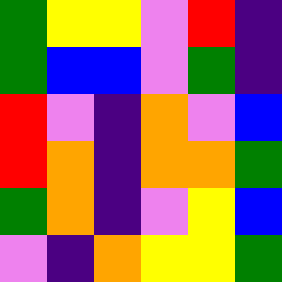[["green", "yellow", "yellow", "violet", "red", "indigo"], ["green", "blue", "blue", "violet", "green", "indigo"], ["red", "violet", "indigo", "orange", "violet", "blue"], ["red", "orange", "indigo", "orange", "orange", "green"], ["green", "orange", "indigo", "violet", "yellow", "blue"], ["violet", "indigo", "orange", "yellow", "yellow", "green"]]